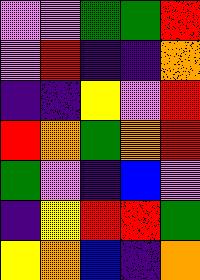[["violet", "violet", "green", "green", "red"], ["violet", "red", "indigo", "indigo", "orange"], ["indigo", "indigo", "yellow", "violet", "red"], ["red", "orange", "green", "orange", "red"], ["green", "violet", "indigo", "blue", "violet"], ["indigo", "yellow", "red", "red", "green"], ["yellow", "orange", "blue", "indigo", "orange"]]